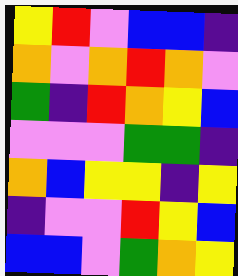[["yellow", "red", "violet", "blue", "blue", "indigo"], ["orange", "violet", "orange", "red", "orange", "violet"], ["green", "indigo", "red", "orange", "yellow", "blue"], ["violet", "violet", "violet", "green", "green", "indigo"], ["orange", "blue", "yellow", "yellow", "indigo", "yellow"], ["indigo", "violet", "violet", "red", "yellow", "blue"], ["blue", "blue", "violet", "green", "orange", "yellow"]]